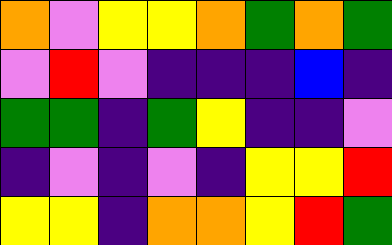[["orange", "violet", "yellow", "yellow", "orange", "green", "orange", "green"], ["violet", "red", "violet", "indigo", "indigo", "indigo", "blue", "indigo"], ["green", "green", "indigo", "green", "yellow", "indigo", "indigo", "violet"], ["indigo", "violet", "indigo", "violet", "indigo", "yellow", "yellow", "red"], ["yellow", "yellow", "indigo", "orange", "orange", "yellow", "red", "green"]]